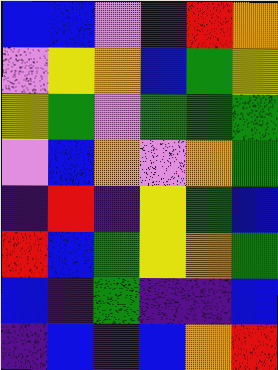[["blue", "blue", "violet", "indigo", "red", "orange"], ["violet", "yellow", "orange", "blue", "green", "yellow"], ["yellow", "green", "violet", "green", "green", "green"], ["violet", "blue", "orange", "violet", "orange", "green"], ["indigo", "red", "indigo", "yellow", "green", "blue"], ["red", "blue", "green", "yellow", "orange", "green"], ["blue", "indigo", "green", "indigo", "indigo", "blue"], ["indigo", "blue", "indigo", "blue", "orange", "red"]]